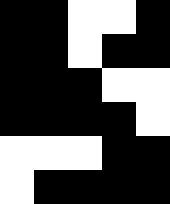[["black", "black", "white", "white", "black"], ["black", "black", "white", "black", "black"], ["black", "black", "black", "white", "white"], ["black", "black", "black", "black", "white"], ["white", "white", "white", "black", "black"], ["white", "black", "black", "black", "black"]]